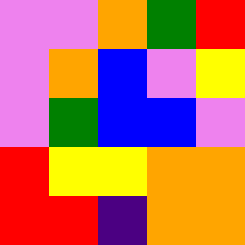[["violet", "violet", "orange", "green", "red"], ["violet", "orange", "blue", "violet", "yellow"], ["violet", "green", "blue", "blue", "violet"], ["red", "yellow", "yellow", "orange", "orange"], ["red", "red", "indigo", "orange", "orange"]]